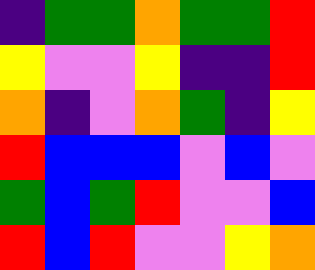[["indigo", "green", "green", "orange", "green", "green", "red"], ["yellow", "violet", "violet", "yellow", "indigo", "indigo", "red"], ["orange", "indigo", "violet", "orange", "green", "indigo", "yellow"], ["red", "blue", "blue", "blue", "violet", "blue", "violet"], ["green", "blue", "green", "red", "violet", "violet", "blue"], ["red", "blue", "red", "violet", "violet", "yellow", "orange"]]